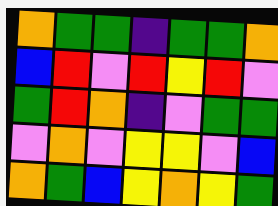[["orange", "green", "green", "indigo", "green", "green", "orange"], ["blue", "red", "violet", "red", "yellow", "red", "violet"], ["green", "red", "orange", "indigo", "violet", "green", "green"], ["violet", "orange", "violet", "yellow", "yellow", "violet", "blue"], ["orange", "green", "blue", "yellow", "orange", "yellow", "green"]]